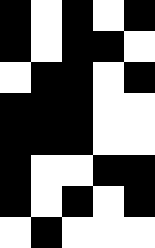[["black", "white", "black", "white", "black"], ["black", "white", "black", "black", "white"], ["white", "black", "black", "white", "black"], ["black", "black", "black", "white", "white"], ["black", "black", "black", "white", "white"], ["black", "white", "white", "black", "black"], ["black", "white", "black", "white", "black"], ["white", "black", "white", "white", "white"]]